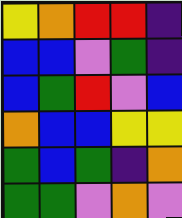[["yellow", "orange", "red", "red", "indigo"], ["blue", "blue", "violet", "green", "indigo"], ["blue", "green", "red", "violet", "blue"], ["orange", "blue", "blue", "yellow", "yellow"], ["green", "blue", "green", "indigo", "orange"], ["green", "green", "violet", "orange", "violet"]]